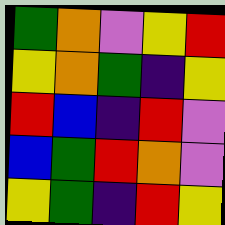[["green", "orange", "violet", "yellow", "red"], ["yellow", "orange", "green", "indigo", "yellow"], ["red", "blue", "indigo", "red", "violet"], ["blue", "green", "red", "orange", "violet"], ["yellow", "green", "indigo", "red", "yellow"]]